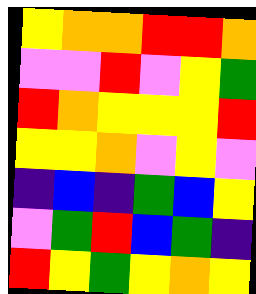[["yellow", "orange", "orange", "red", "red", "orange"], ["violet", "violet", "red", "violet", "yellow", "green"], ["red", "orange", "yellow", "yellow", "yellow", "red"], ["yellow", "yellow", "orange", "violet", "yellow", "violet"], ["indigo", "blue", "indigo", "green", "blue", "yellow"], ["violet", "green", "red", "blue", "green", "indigo"], ["red", "yellow", "green", "yellow", "orange", "yellow"]]